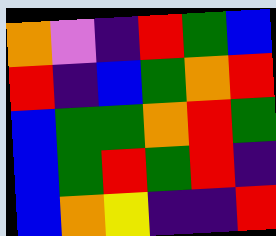[["orange", "violet", "indigo", "red", "green", "blue"], ["red", "indigo", "blue", "green", "orange", "red"], ["blue", "green", "green", "orange", "red", "green"], ["blue", "green", "red", "green", "red", "indigo"], ["blue", "orange", "yellow", "indigo", "indigo", "red"]]